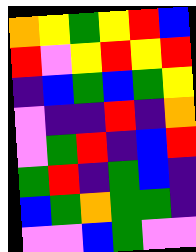[["orange", "yellow", "green", "yellow", "red", "blue"], ["red", "violet", "yellow", "red", "yellow", "red"], ["indigo", "blue", "green", "blue", "green", "yellow"], ["violet", "indigo", "indigo", "red", "indigo", "orange"], ["violet", "green", "red", "indigo", "blue", "red"], ["green", "red", "indigo", "green", "blue", "indigo"], ["blue", "green", "orange", "green", "green", "indigo"], ["violet", "violet", "blue", "green", "violet", "violet"]]